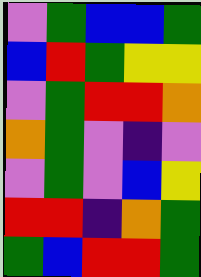[["violet", "green", "blue", "blue", "green"], ["blue", "red", "green", "yellow", "yellow"], ["violet", "green", "red", "red", "orange"], ["orange", "green", "violet", "indigo", "violet"], ["violet", "green", "violet", "blue", "yellow"], ["red", "red", "indigo", "orange", "green"], ["green", "blue", "red", "red", "green"]]